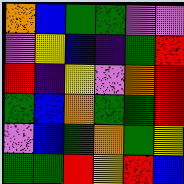[["orange", "blue", "green", "green", "violet", "violet"], ["violet", "yellow", "blue", "indigo", "green", "red"], ["red", "indigo", "yellow", "violet", "orange", "red"], ["green", "blue", "orange", "green", "green", "red"], ["violet", "blue", "green", "orange", "green", "yellow"], ["green", "green", "red", "yellow", "red", "blue"]]